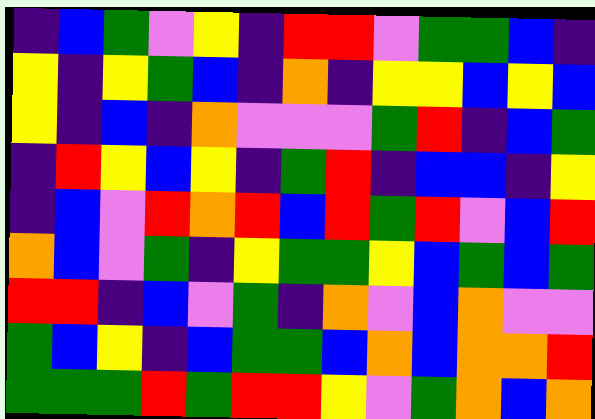[["indigo", "blue", "green", "violet", "yellow", "indigo", "red", "red", "violet", "green", "green", "blue", "indigo"], ["yellow", "indigo", "yellow", "green", "blue", "indigo", "orange", "indigo", "yellow", "yellow", "blue", "yellow", "blue"], ["yellow", "indigo", "blue", "indigo", "orange", "violet", "violet", "violet", "green", "red", "indigo", "blue", "green"], ["indigo", "red", "yellow", "blue", "yellow", "indigo", "green", "red", "indigo", "blue", "blue", "indigo", "yellow"], ["indigo", "blue", "violet", "red", "orange", "red", "blue", "red", "green", "red", "violet", "blue", "red"], ["orange", "blue", "violet", "green", "indigo", "yellow", "green", "green", "yellow", "blue", "green", "blue", "green"], ["red", "red", "indigo", "blue", "violet", "green", "indigo", "orange", "violet", "blue", "orange", "violet", "violet"], ["green", "blue", "yellow", "indigo", "blue", "green", "green", "blue", "orange", "blue", "orange", "orange", "red"], ["green", "green", "green", "red", "green", "red", "red", "yellow", "violet", "green", "orange", "blue", "orange"]]